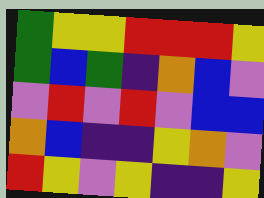[["green", "yellow", "yellow", "red", "red", "red", "yellow"], ["green", "blue", "green", "indigo", "orange", "blue", "violet"], ["violet", "red", "violet", "red", "violet", "blue", "blue"], ["orange", "blue", "indigo", "indigo", "yellow", "orange", "violet"], ["red", "yellow", "violet", "yellow", "indigo", "indigo", "yellow"]]